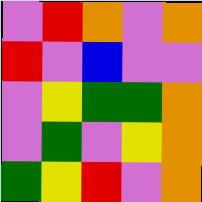[["violet", "red", "orange", "violet", "orange"], ["red", "violet", "blue", "violet", "violet"], ["violet", "yellow", "green", "green", "orange"], ["violet", "green", "violet", "yellow", "orange"], ["green", "yellow", "red", "violet", "orange"]]